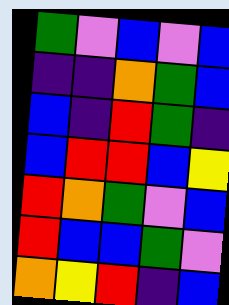[["green", "violet", "blue", "violet", "blue"], ["indigo", "indigo", "orange", "green", "blue"], ["blue", "indigo", "red", "green", "indigo"], ["blue", "red", "red", "blue", "yellow"], ["red", "orange", "green", "violet", "blue"], ["red", "blue", "blue", "green", "violet"], ["orange", "yellow", "red", "indigo", "blue"]]